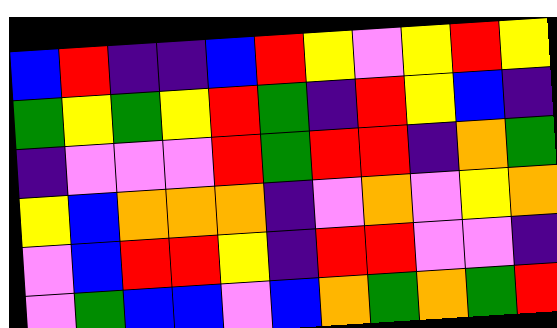[["blue", "red", "indigo", "indigo", "blue", "red", "yellow", "violet", "yellow", "red", "yellow"], ["green", "yellow", "green", "yellow", "red", "green", "indigo", "red", "yellow", "blue", "indigo"], ["indigo", "violet", "violet", "violet", "red", "green", "red", "red", "indigo", "orange", "green"], ["yellow", "blue", "orange", "orange", "orange", "indigo", "violet", "orange", "violet", "yellow", "orange"], ["violet", "blue", "red", "red", "yellow", "indigo", "red", "red", "violet", "violet", "indigo"], ["violet", "green", "blue", "blue", "violet", "blue", "orange", "green", "orange", "green", "red"]]